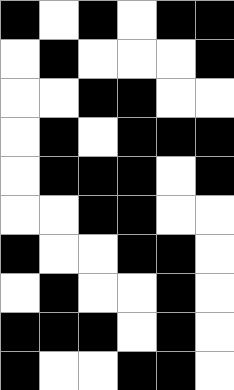[["black", "white", "black", "white", "black", "black"], ["white", "black", "white", "white", "white", "black"], ["white", "white", "black", "black", "white", "white"], ["white", "black", "white", "black", "black", "black"], ["white", "black", "black", "black", "white", "black"], ["white", "white", "black", "black", "white", "white"], ["black", "white", "white", "black", "black", "white"], ["white", "black", "white", "white", "black", "white"], ["black", "black", "black", "white", "black", "white"], ["black", "white", "white", "black", "black", "white"]]